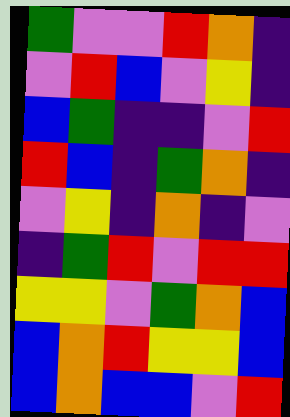[["green", "violet", "violet", "red", "orange", "indigo"], ["violet", "red", "blue", "violet", "yellow", "indigo"], ["blue", "green", "indigo", "indigo", "violet", "red"], ["red", "blue", "indigo", "green", "orange", "indigo"], ["violet", "yellow", "indigo", "orange", "indigo", "violet"], ["indigo", "green", "red", "violet", "red", "red"], ["yellow", "yellow", "violet", "green", "orange", "blue"], ["blue", "orange", "red", "yellow", "yellow", "blue"], ["blue", "orange", "blue", "blue", "violet", "red"]]